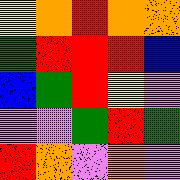[["yellow", "orange", "red", "orange", "orange"], ["green", "red", "red", "red", "blue"], ["blue", "green", "red", "yellow", "violet"], ["violet", "violet", "green", "red", "green"], ["red", "orange", "violet", "orange", "violet"]]